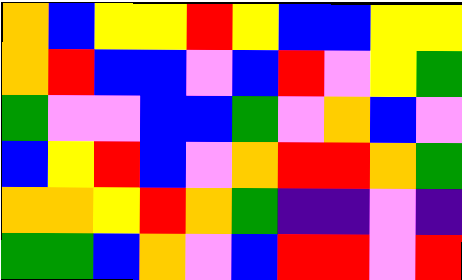[["orange", "blue", "yellow", "yellow", "red", "yellow", "blue", "blue", "yellow", "yellow"], ["orange", "red", "blue", "blue", "violet", "blue", "red", "violet", "yellow", "green"], ["green", "violet", "violet", "blue", "blue", "green", "violet", "orange", "blue", "violet"], ["blue", "yellow", "red", "blue", "violet", "orange", "red", "red", "orange", "green"], ["orange", "orange", "yellow", "red", "orange", "green", "indigo", "indigo", "violet", "indigo"], ["green", "green", "blue", "orange", "violet", "blue", "red", "red", "violet", "red"]]